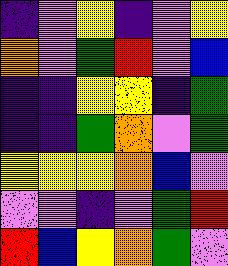[["indigo", "violet", "yellow", "indigo", "violet", "yellow"], ["orange", "violet", "green", "red", "violet", "blue"], ["indigo", "indigo", "yellow", "yellow", "indigo", "green"], ["indigo", "indigo", "green", "orange", "violet", "green"], ["yellow", "yellow", "yellow", "orange", "blue", "violet"], ["violet", "violet", "indigo", "violet", "green", "red"], ["red", "blue", "yellow", "orange", "green", "violet"]]